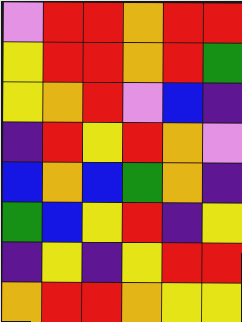[["violet", "red", "red", "orange", "red", "red"], ["yellow", "red", "red", "orange", "red", "green"], ["yellow", "orange", "red", "violet", "blue", "indigo"], ["indigo", "red", "yellow", "red", "orange", "violet"], ["blue", "orange", "blue", "green", "orange", "indigo"], ["green", "blue", "yellow", "red", "indigo", "yellow"], ["indigo", "yellow", "indigo", "yellow", "red", "red"], ["orange", "red", "red", "orange", "yellow", "yellow"]]